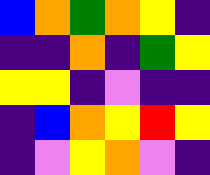[["blue", "orange", "green", "orange", "yellow", "indigo"], ["indigo", "indigo", "orange", "indigo", "green", "yellow"], ["yellow", "yellow", "indigo", "violet", "indigo", "indigo"], ["indigo", "blue", "orange", "yellow", "red", "yellow"], ["indigo", "violet", "yellow", "orange", "violet", "indigo"]]